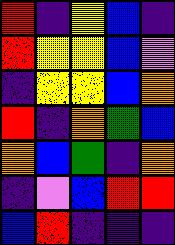[["red", "indigo", "yellow", "blue", "indigo"], ["red", "yellow", "yellow", "blue", "violet"], ["indigo", "yellow", "yellow", "blue", "orange"], ["red", "indigo", "orange", "green", "blue"], ["orange", "blue", "green", "indigo", "orange"], ["indigo", "violet", "blue", "red", "red"], ["blue", "red", "indigo", "indigo", "indigo"]]